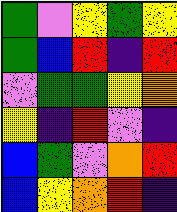[["green", "violet", "yellow", "green", "yellow"], ["green", "blue", "red", "indigo", "red"], ["violet", "green", "green", "yellow", "orange"], ["yellow", "indigo", "red", "violet", "indigo"], ["blue", "green", "violet", "orange", "red"], ["blue", "yellow", "orange", "red", "indigo"]]